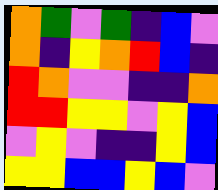[["orange", "green", "violet", "green", "indigo", "blue", "violet"], ["orange", "indigo", "yellow", "orange", "red", "blue", "indigo"], ["red", "orange", "violet", "violet", "indigo", "indigo", "orange"], ["red", "red", "yellow", "yellow", "violet", "yellow", "blue"], ["violet", "yellow", "violet", "indigo", "indigo", "yellow", "blue"], ["yellow", "yellow", "blue", "blue", "yellow", "blue", "violet"]]